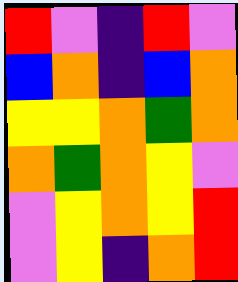[["red", "violet", "indigo", "red", "violet"], ["blue", "orange", "indigo", "blue", "orange"], ["yellow", "yellow", "orange", "green", "orange"], ["orange", "green", "orange", "yellow", "violet"], ["violet", "yellow", "orange", "yellow", "red"], ["violet", "yellow", "indigo", "orange", "red"]]